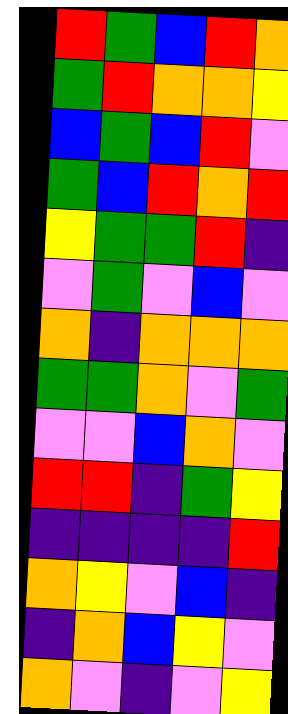[["red", "green", "blue", "red", "orange"], ["green", "red", "orange", "orange", "yellow"], ["blue", "green", "blue", "red", "violet"], ["green", "blue", "red", "orange", "red"], ["yellow", "green", "green", "red", "indigo"], ["violet", "green", "violet", "blue", "violet"], ["orange", "indigo", "orange", "orange", "orange"], ["green", "green", "orange", "violet", "green"], ["violet", "violet", "blue", "orange", "violet"], ["red", "red", "indigo", "green", "yellow"], ["indigo", "indigo", "indigo", "indigo", "red"], ["orange", "yellow", "violet", "blue", "indigo"], ["indigo", "orange", "blue", "yellow", "violet"], ["orange", "violet", "indigo", "violet", "yellow"]]